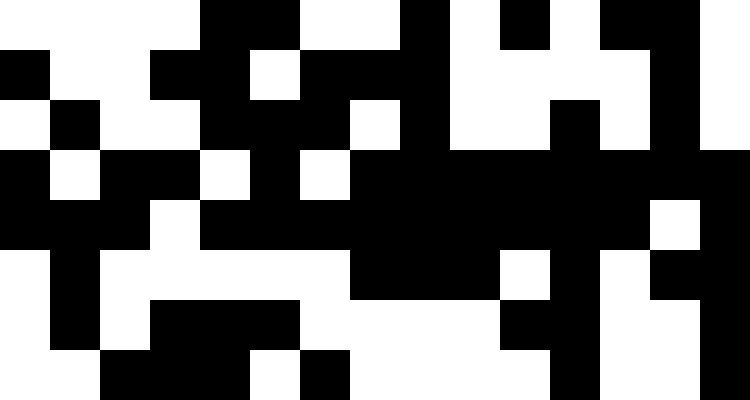[["white", "white", "white", "white", "black", "black", "white", "white", "black", "white", "black", "white", "black", "black", "white"], ["black", "white", "white", "black", "black", "white", "black", "black", "black", "white", "white", "white", "white", "black", "white"], ["white", "black", "white", "white", "black", "black", "black", "white", "black", "white", "white", "black", "white", "black", "white"], ["black", "white", "black", "black", "white", "black", "white", "black", "black", "black", "black", "black", "black", "black", "black"], ["black", "black", "black", "white", "black", "black", "black", "black", "black", "black", "black", "black", "black", "white", "black"], ["white", "black", "white", "white", "white", "white", "white", "black", "black", "black", "white", "black", "white", "black", "black"], ["white", "black", "white", "black", "black", "black", "white", "white", "white", "white", "black", "black", "white", "white", "black"], ["white", "white", "black", "black", "black", "white", "black", "white", "white", "white", "white", "black", "white", "white", "black"]]